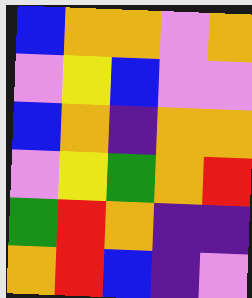[["blue", "orange", "orange", "violet", "orange"], ["violet", "yellow", "blue", "violet", "violet"], ["blue", "orange", "indigo", "orange", "orange"], ["violet", "yellow", "green", "orange", "red"], ["green", "red", "orange", "indigo", "indigo"], ["orange", "red", "blue", "indigo", "violet"]]